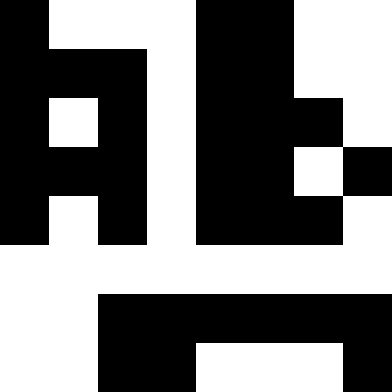[["black", "white", "white", "white", "black", "black", "white", "white"], ["black", "black", "black", "white", "black", "black", "white", "white"], ["black", "white", "black", "white", "black", "black", "black", "white"], ["black", "black", "black", "white", "black", "black", "white", "black"], ["black", "white", "black", "white", "black", "black", "black", "white"], ["white", "white", "white", "white", "white", "white", "white", "white"], ["white", "white", "black", "black", "black", "black", "black", "black"], ["white", "white", "black", "black", "white", "white", "white", "black"]]